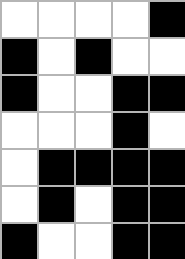[["white", "white", "white", "white", "black"], ["black", "white", "black", "white", "white"], ["black", "white", "white", "black", "black"], ["white", "white", "white", "black", "white"], ["white", "black", "black", "black", "black"], ["white", "black", "white", "black", "black"], ["black", "white", "white", "black", "black"]]